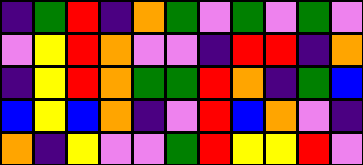[["indigo", "green", "red", "indigo", "orange", "green", "violet", "green", "violet", "green", "violet"], ["violet", "yellow", "red", "orange", "violet", "violet", "indigo", "red", "red", "indigo", "orange"], ["indigo", "yellow", "red", "orange", "green", "green", "red", "orange", "indigo", "green", "blue"], ["blue", "yellow", "blue", "orange", "indigo", "violet", "red", "blue", "orange", "violet", "indigo"], ["orange", "indigo", "yellow", "violet", "violet", "green", "red", "yellow", "yellow", "red", "violet"]]